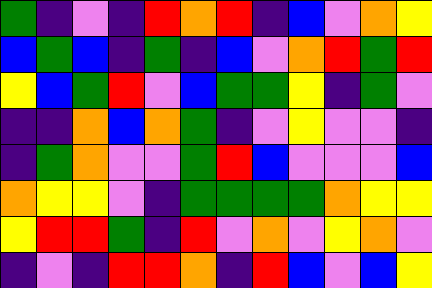[["green", "indigo", "violet", "indigo", "red", "orange", "red", "indigo", "blue", "violet", "orange", "yellow"], ["blue", "green", "blue", "indigo", "green", "indigo", "blue", "violet", "orange", "red", "green", "red"], ["yellow", "blue", "green", "red", "violet", "blue", "green", "green", "yellow", "indigo", "green", "violet"], ["indigo", "indigo", "orange", "blue", "orange", "green", "indigo", "violet", "yellow", "violet", "violet", "indigo"], ["indigo", "green", "orange", "violet", "violet", "green", "red", "blue", "violet", "violet", "violet", "blue"], ["orange", "yellow", "yellow", "violet", "indigo", "green", "green", "green", "green", "orange", "yellow", "yellow"], ["yellow", "red", "red", "green", "indigo", "red", "violet", "orange", "violet", "yellow", "orange", "violet"], ["indigo", "violet", "indigo", "red", "red", "orange", "indigo", "red", "blue", "violet", "blue", "yellow"]]